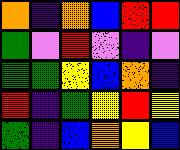[["orange", "indigo", "orange", "blue", "red", "red"], ["green", "violet", "red", "violet", "indigo", "violet"], ["green", "green", "yellow", "blue", "orange", "indigo"], ["red", "indigo", "green", "yellow", "red", "yellow"], ["green", "indigo", "blue", "orange", "yellow", "blue"]]